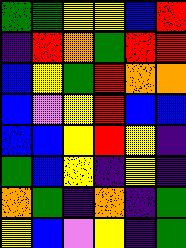[["green", "green", "yellow", "yellow", "blue", "red"], ["indigo", "red", "orange", "green", "red", "red"], ["blue", "yellow", "green", "red", "orange", "orange"], ["blue", "violet", "yellow", "red", "blue", "blue"], ["blue", "blue", "yellow", "red", "yellow", "indigo"], ["green", "blue", "yellow", "indigo", "yellow", "indigo"], ["orange", "green", "indigo", "orange", "indigo", "green"], ["yellow", "blue", "violet", "yellow", "indigo", "green"]]